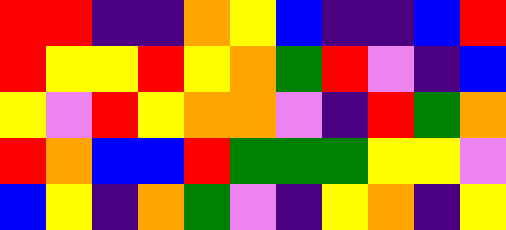[["red", "red", "indigo", "indigo", "orange", "yellow", "blue", "indigo", "indigo", "blue", "red"], ["red", "yellow", "yellow", "red", "yellow", "orange", "green", "red", "violet", "indigo", "blue"], ["yellow", "violet", "red", "yellow", "orange", "orange", "violet", "indigo", "red", "green", "orange"], ["red", "orange", "blue", "blue", "red", "green", "green", "green", "yellow", "yellow", "violet"], ["blue", "yellow", "indigo", "orange", "green", "violet", "indigo", "yellow", "orange", "indigo", "yellow"]]